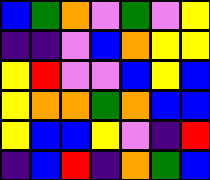[["blue", "green", "orange", "violet", "green", "violet", "yellow"], ["indigo", "indigo", "violet", "blue", "orange", "yellow", "yellow"], ["yellow", "red", "violet", "violet", "blue", "yellow", "blue"], ["yellow", "orange", "orange", "green", "orange", "blue", "blue"], ["yellow", "blue", "blue", "yellow", "violet", "indigo", "red"], ["indigo", "blue", "red", "indigo", "orange", "green", "blue"]]